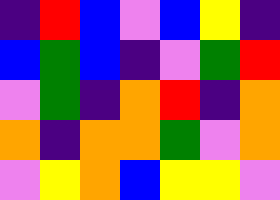[["indigo", "red", "blue", "violet", "blue", "yellow", "indigo"], ["blue", "green", "blue", "indigo", "violet", "green", "red"], ["violet", "green", "indigo", "orange", "red", "indigo", "orange"], ["orange", "indigo", "orange", "orange", "green", "violet", "orange"], ["violet", "yellow", "orange", "blue", "yellow", "yellow", "violet"]]